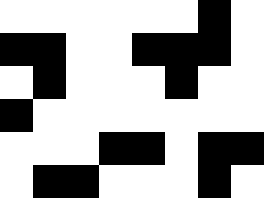[["white", "white", "white", "white", "white", "white", "black", "white"], ["black", "black", "white", "white", "black", "black", "black", "white"], ["white", "black", "white", "white", "white", "black", "white", "white"], ["black", "white", "white", "white", "white", "white", "white", "white"], ["white", "white", "white", "black", "black", "white", "black", "black"], ["white", "black", "black", "white", "white", "white", "black", "white"]]